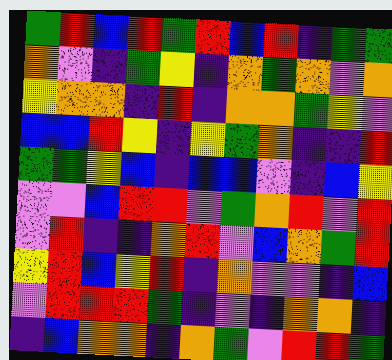[["green", "red", "blue", "red", "green", "red", "blue", "red", "indigo", "green", "green"], ["orange", "violet", "indigo", "green", "yellow", "indigo", "orange", "green", "orange", "violet", "orange"], ["yellow", "orange", "orange", "indigo", "red", "indigo", "orange", "orange", "green", "yellow", "violet"], ["blue", "blue", "red", "yellow", "indigo", "yellow", "green", "orange", "indigo", "indigo", "red"], ["green", "green", "yellow", "blue", "indigo", "blue", "blue", "violet", "indigo", "blue", "yellow"], ["violet", "violet", "blue", "red", "red", "violet", "green", "orange", "red", "violet", "red"], ["violet", "red", "indigo", "indigo", "orange", "red", "violet", "blue", "orange", "green", "red"], ["yellow", "red", "blue", "yellow", "red", "indigo", "orange", "violet", "violet", "indigo", "blue"], ["violet", "red", "red", "red", "green", "indigo", "violet", "indigo", "orange", "orange", "indigo"], ["indigo", "blue", "orange", "orange", "indigo", "orange", "green", "violet", "red", "red", "green"]]